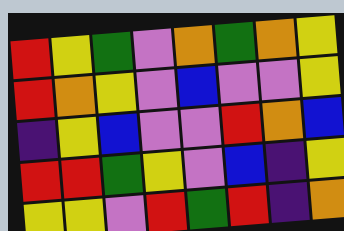[["red", "yellow", "green", "violet", "orange", "green", "orange", "yellow"], ["red", "orange", "yellow", "violet", "blue", "violet", "violet", "yellow"], ["indigo", "yellow", "blue", "violet", "violet", "red", "orange", "blue"], ["red", "red", "green", "yellow", "violet", "blue", "indigo", "yellow"], ["yellow", "yellow", "violet", "red", "green", "red", "indigo", "orange"]]